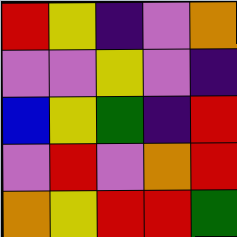[["red", "yellow", "indigo", "violet", "orange"], ["violet", "violet", "yellow", "violet", "indigo"], ["blue", "yellow", "green", "indigo", "red"], ["violet", "red", "violet", "orange", "red"], ["orange", "yellow", "red", "red", "green"]]